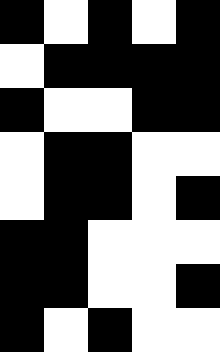[["black", "white", "black", "white", "black"], ["white", "black", "black", "black", "black"], ["black", "white", "white", "black", "black"], ["white", "black", "black", "white", "white"], ["white", "black", "black", "white", "black"], ["black", "black", "white", "white", "white"], ["black", "black", "white", "white", "black"], ["black", "white", "black", "white", "white"]]